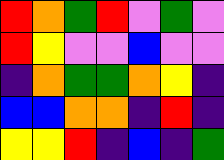[["red", "orange", "green", "red", "violet", "green", "violet"], ["red", "yellow", "violet", "violet", "blue", "violet", "violet"], ["indigo", "orange", "green", "green", "orange", "yellow", "indigo"], ["blue", "blue", "orange", "orange", "indigo", "red", "indigo"], ["yellow", "yellow", "red", "indigo", "blue", "indigo", "green"]]